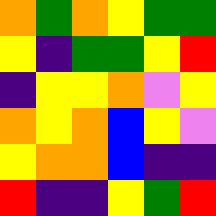[["orange", "green", "orange", "yellow", "green", "green"], ["yellow", "indigo", "green", "green", "yellow", "red"], ["indigo", "yellow", "yellow", "orange", "violet", "yellow"], ["orange", "yellow", "orange", "blue", "yellow", "violet"], ["yellow", "orange", "orange", "blue", "indigo", "indigo"], ["red", "indigo", "indigo", "yellow", "green", "red"]]